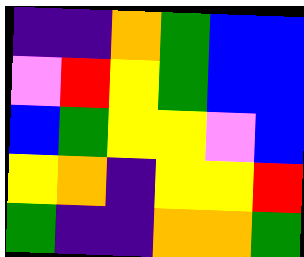[["indigo", "indigo", "orange", "green", "blue", "blue"], ["violet", "red", "yellow", "green", "blue", "blue"], ["blue", "green", "yellow", "yellow", "violet", "blue"], ["yellow", "orange", "indigo", "yellow", "yellow", "red"], ["green", "indigo", "indigo", "orange", "orange", "green"]]